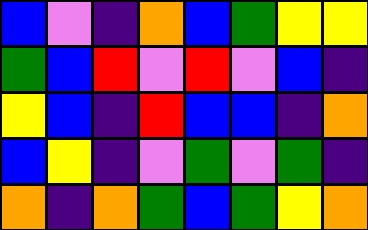[["blue", "violet", "indigo", "orange", "blue", "green", "yellow", "yellow"], ["green", "blue", "red", "violet", "red", "violet", "blue", "indigo"], ["yellow", "blue", "indigo", "red", "blue", "blue", "indigo", "orange"], ["blue", "yellow", "indigo", "violet", "green", "violet", "green", "indigo"], ["orange", "indigo", "orange", "green", "blue", "green", "yellow", "orange"]]